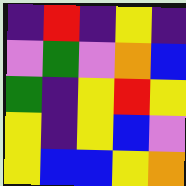[["indigo", "red", "indigo", "yellow", "indigo"], ["violet", "green", "violet", "orange", "blue"], ["green", "indigo", "yellow", "red", "yellow"], ["yellow", "indigo", "yellow", "blue", "violet"], ["yellow", "blue", "blue", "yellow", "orange"]]